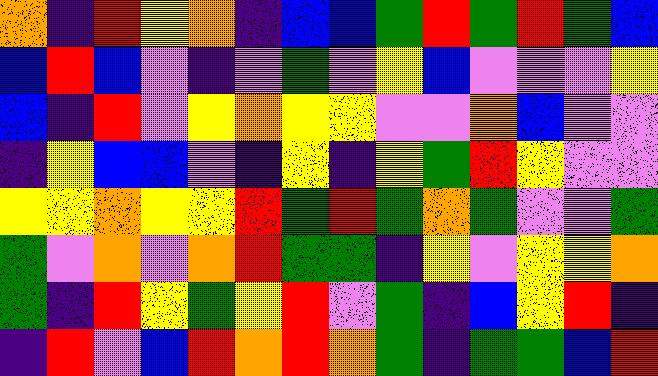[["orange", "indigo", "red", "yellow", "orange", "indigo", "blue", "blue", "green", "red", "green", "red", "green", "blue"], ["blue", "red", "blue", "violet", "indigo", "violet", "green", "violet", "yellow", "blue", "violet", "violet", "violet", "yellow"], ["blue", "indigo", "red", "violet", "yellow", "orange", "yellow", "yellow", "violet", "violet", "orange", "blue", "violet", "violet"], ["indigo", "yellow", "blue", "blue", "violet", "indigo", "yellow", "indigo", "yellow", "green", "red", "yellow", "violet", "violet"], ["yellow", "yellow", "orange", "yellow", "yellow", "red", "green", "red", "green", "orange", "green", "violet", "violet", "green"], ["green", "violet", "orange", "violet", "orange", "red", "green", "green", "indigo", "yellow", "violet", "yellow", "yellow", "orange"], ["green", "indigo", "red", "yellow", "green", "yellow", "red", "violet", "green", "indigo", "blue", "yellow", "red", "indigo"], ["indigo", "red", "violet", "blue", "red", "orange", "red", "orange", "green", "indigo", "green", "green", "blue", "red"]]